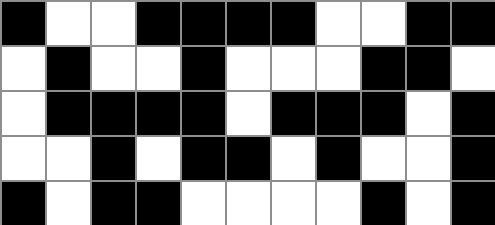[["black", "white", "white", "black", "black", "black", "black", "white", "white", "black", "black"], ["white", "black", "white", "white", "black", "white", "white", "white", "black", "black", "white"], ["white", "black", "black", "black", "black", "white", "black", "black", "black", "white", "black"], ["white", "white", "black", "white", "black", "black", "white", "black", "white", "white", "black"], ["black", "white", "black", "black", "white", "white", "white", "white", "black", "white", "black"]]